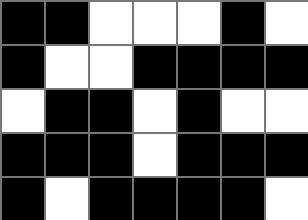[["black", "black", "white", "white", "white", "black", "white"], ["black", "white", "white", "black", "black", "black", "black"], ["white", "black", "black", "white", "black", "white", "white"], ["black", "black", "black", "white", "black", "black", "black"], ["black", "white", "black", "black", "black", "black", "white"]]